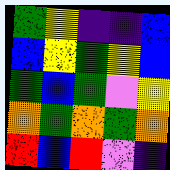[["green", "yellow", "indigo", "indigo", "blue"], ["blue", "yellow", "green", "yellow", "blue"], ["green", "blue", "green", "violet", "yellow"], ["orange", "green", "orange", "green", "orange"], ["red", "blue", "red", "violet", "indigo"]]